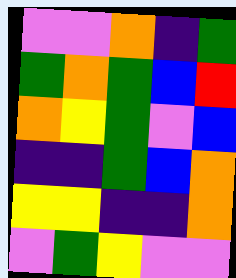[["violet", "violet", "orange", "indigo", "green"], ["green", "orange", "green", "blue", "red"], ["orange", "yellow", "green", "violet", "blue"], ["indigo", "indigo", "green", "blue", "orange"], ["yellow", "yellow", "indigo", "indigo", "orange"], ["violet", "green", "yellow", "violet", "violet"]]